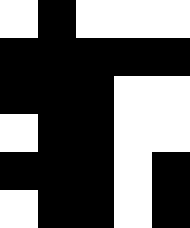[["white", "black", "white", "white", "white"], ["black", "black", "black", "black", "black"], ["black", "black", "black", "white", "white"], ["white", "black", "black", "white", "white"], ["black", "black", "black", "white", "black"], ["white", "black", "black", "white", "black"]]